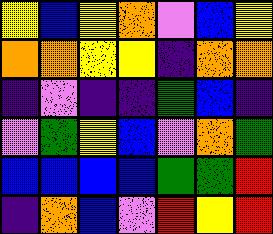[["yellow", "blue", "yellow", "orange", "violet", "blue", "yellow"], ["orange", "orange", "yellow", "yellow", "indigo", "orange", "orange"], ["indigo", "violet", "indigo", "indigo", "green", "blue", "indigo"], ["violet", "green", "yellow", "blue", "violet", "orange", "green"], ["blue", "blue", "blue", "blue", "green", "green", "red"], ["indigo", "orange", "blue", "violet", "red", "yellow", "red"]]